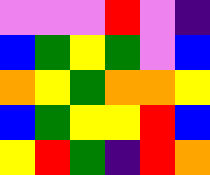[["violet", "violet", "violet", "red", "violet", "indigo"], ["blue", "green", "yellow", "green", "violet", "blue"], ["orange", "yellow", "green", "orange", "orange", "yellow"], ["blue", "green", "yellow", "yellow", "red", "blue"], ["yellow", "red", "green", "indigo", "red", "orange"]]